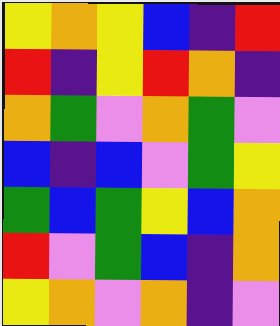[["yellow", "orange", "yellow", "blue", "indigo", "red"], ["red", "indigo", "yellow", "red", "orange", "indigo"], ["orange", "green", "violet", "orange", "green", "violet"], ["blue", "indigo", "blue", "violet", "green", "yellow"], ["green", "blue", "green", "yellow", "blue", "orange"], ["red", "violet", "green", "blue", "indigo", "orange"], ["yellow", "orange", "violet", "orange", "indigo", "violet"]]